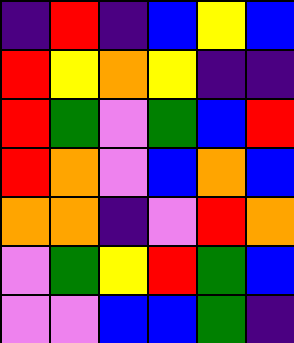[["indigo", "red", "indigo", "blue", "yellow", "blue"], ["red", "yellow", "orange", "yellow", "indigo", "indigo"], ["red", "green", "violet", "green", "blue", "red"], ["red", "orange", "violet", "blue", "orange", "blue"], ["orange", "orange", "indigo", "violet", "red", "orange"], ["violet", "green", "yellow", "red", "green", "blue"], ["violet", "violet", "blue", "blue", "green", "indigo"]]